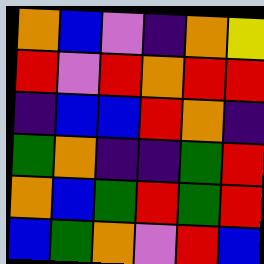[["orange", "blue", "violet", "indigo", "orange", "yellow"], ["red", "violet", "red", "orange", "red", "red"], ["indigo", "blue", "blue", "red", "orange", "indigo"], ["green", "orange", "indigo", "indigo", "green", "red"], ["orange", "blue", "green", "red", "green", "red"], ["blue", "green", "orange", "violet", "red", "blue"]]